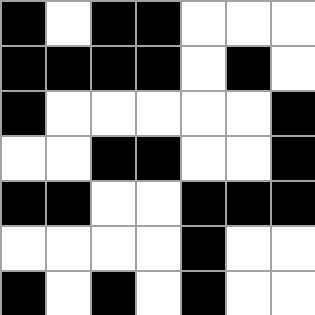[["black", "white", "black", "black", "white", "white", "white"], ["black", "black", "black", "black", "white", "black", "white"], ["black", "white", "white", "white", "white", "white", "black"], ["white", "white", "black", "black", "white", "white", "black"], ["black", "black", "white", "white", "black", "black", "black"], ["white", "white", "white", "white", "black", "white", "white"], ["black", "white", "black", "white", "black", "white", "white"]]